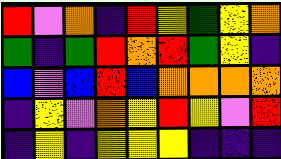[["red", "violet", "orange", "indigo", "red", "yellow", "green", "yellow", "orange"], ["green", "indigo", "green", "red", "orange", "red", "green", "yellow", "indigo"], ["blue", "violet", "blue", "red", "blue", "orange", "orange", "orange", "orange"], ["indigo", "yellow", "violet", "orange", "yellow", "red", "yellow", "violet", "red"], ["indigo", "yellow", "indigo", "yellow", "yellow", "yellow", "indigo", "indigo", "indigo"]]